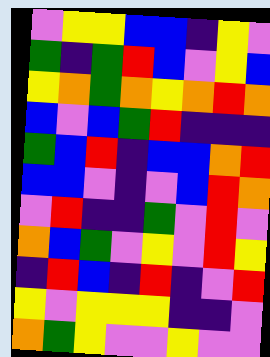[["violet", "yellow", "yellow", "blue", "blue", "indigo", "yellow", "violet"], ["green", "indigo", "green", "red", "blue", "violet", "yellow", "blue"], ["yellow", "orange", "green", "orange", "yellow", "orange", "red", "orange"], ["blue", "violet", "blue", "green", "red", "indigo", "indigo", "indigo"], ["green", "blue", "red", "indigo", "blue", "blue", "orange", "red"], ["blue", "blue", "violet", "indigo", "violet", "blue", "red", "orange"], ["violet", "red", "indigo", "indigo", "green", "violet", "red", "violet"], ["orange", "blue", "green", "violet", "yellow", "violet", "red", "yellow"], ["indigo", "red", "blue", "indigo", "red", "indigo", "violet", "red"], ["yellow", "violet", "yellow", "yellow", "yellow", "indigo", "indigo", "violet"], ["orange", "green", "yellow", "violet", "violet", "yellow", "violet", "violet"]]